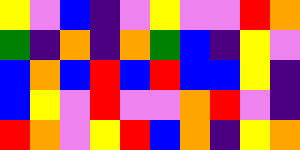[["yellow", "violet", "blue", "indigo", "violet", "yellow", "violet", "violet", "red", "orange"], ["green", "indigo", "orange", "indigo", "orange", "green", "blue", "indigo", "yellow", "violet"], ["blue", "orange", "blue", "red", "blue", "red", "blue", "blue", "yellow", "indigo"], ["blue", "yellow", "violet", "red", "violet", "violet", "orange", "red", "violet", "indigo"], ["red", "orange", "violet", "yellow", "red", "blue", "orange", "indigo", "yellow", "orange"]]